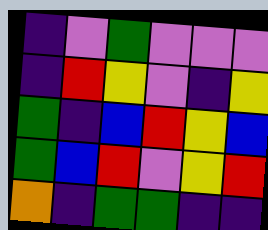[["indigo", "violet", "green", "violet", "violet", "violet"], ["indigo", "red", "yellow", "violet", "indigo", "yellow"], ["green", "indigo", "blue", "red", "yellow", "blue"], ["green", "blue", "red", "violet", "yellow", "red"], ["orange", "indigo", "green", "green", "indigo", "indigo"]]